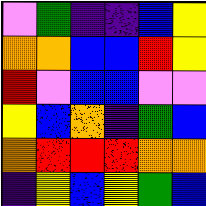[["violet", "green", "indigo", "indigo", "blue", "yellow"], ["orange", "orange", "blue", "blue", "red", "yellow"], ["red", "violet", "blue", "blue", "violet", "violet"], ["yellow", "blue", "orange", "indigo", "green", "blue"], ["orange", "red", "red", "red", "orange", "orange"], ["indigo", "yellow", "blue", "yellow", "green", "blue"]]